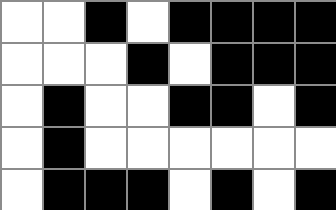[["white", "white", "black", "white", "black", "black", "black", "black"], ["white", "white", "white", "black", "white", "black", "black", "black"], ["white", "black", "white", "white", "black", "black", "white", "black"], ["white", "black", "white", "white", "white", "white", "white", "white"], ["white", "black", "black", "black", "white", "black", "white", "black"]]